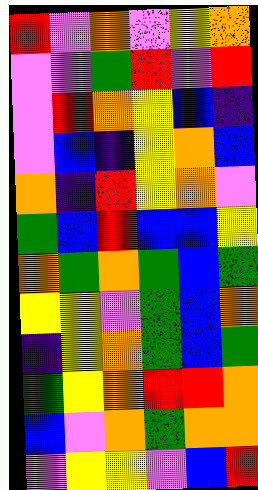[["red", "violet", "orange", "violet", "yellow", "orange"], ["violet", "violet", "green", "red", "violet", "red"], ["violet", "red", "orange", "yellow", "blue", "indigo"], ["violet", "blue", "indigo", "yellow", "orange", "blue"], ["orange", "indigo", "red", "yellow", "orange", "violet"], ["green", "blue", "red", "blue", "blue", "yellow"], ["orange", "green", "orange", "green", "blue", "green"], ["yellow", "yellow", "violet", "green", "blue", "orange"], ["indigo", "yellow", "orange", "green", "blue", "green"], ["green", "yellow", "orange", "red", "red", "orange"], ["blue", "violet", "orange", "green", "orange", "orange"], ["violet", "yellow", "yellow", "violet", "blue", "red"]]